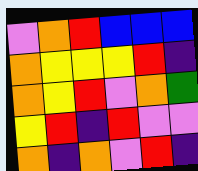[["violet", "orange", "red", "blue", "blue", "blue"], ["orange", "yellow", "yellow", "yellow", "red", "indigo"], ["orange", "yellow", "red", "violet", "orange", "green"], ["yellow", "red", "indigo", "red", "violet", "violet"], ["orange", "indigo", "orange", "violet", "red", "indigo"]]